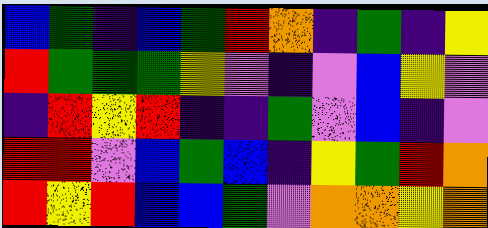[["blue", "green", "indigo", "blue", "green", "red", "orange", "indigo", "green", "indigo", "yellow"], ["red", "green", "green", "green", "yellow", "violet", "indigo", "violet", "blue", "yellow", "violet"], ["indigo", "red", "yellow", "red", "indigo", "indigo", "green", "violet", "blue", "indigo", "violet"], ["red", "red", "violet", "blue", "green", "blue", "indigo", "yellow", "green", "red", "orange"], ["red", "yellow", "red", "blue", "blue", "green", "violet", "orange", "orange", "yellow", "orange"]]